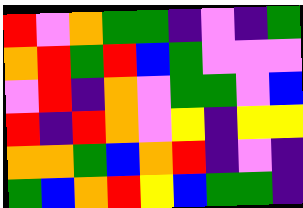[["red", "violet", "orange", "green", "green", "indigo", "violet", "indigo", "green"], ["orange", "red", "green", "red", "blue", "green", "violet", "violet", "violet"], ["violet", "red", "indigo", "orange", "violet", "green", "green", "violet", "blue"], ["red", "indigo", "red", "orange", "violet", "yellow", "indigo", "yellow", "yellow"], ["orange", "orange", "green", "blue", "orange", "red", "indigo", "violet", "indigo"], ["green", "blue", "orange", "red", "yellow", "blue", "green", "green", "indigo"]]